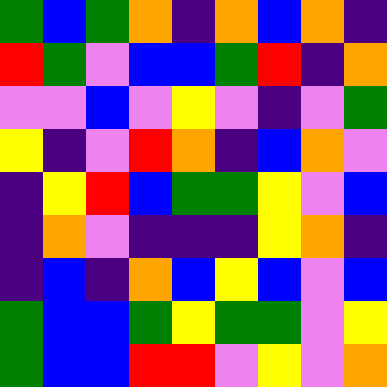[["green", "blue", "green", "orange", "indigo", "orange", "blue", "orange", "indigo"], ["red", "green", "violet", "blue", "blue", "green", "red", "indigo", "orange"], ["violet", "violet", "blue", "violet", "yellow", "violet", "indigo", "violet", "green"], ["yellow", "indigo", "violet", "red", "orange", "indigo", "blue", "orange", "violet"], ["indigo", "yellow", "red", "blue", "green", "green", "yellow", "violet", "blue"], ["indigo", "orange", "violet", "indigo", "indigo", "indigo", "yellow", "orange", "indigo"], ["indigo", "blue", "indigo", "orange", "blue", "yellow", "blue", "violet", "blue"], ["green", "blue", "blue", "green", "yellow", "green", "green", "violet", "yellow"], ["green", "blue", "blue", "red", "red", "violet", "yellow", "violet", "orange"]]